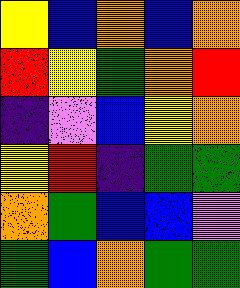[["yellow", "blue", "orange", "blue", "orange"], ["red", "yellow", "green", "orange", "red"], ["indigo", "violet", "blue", "yellow", "orange"], ["yellow", "red", "indigo", "green", "green"], ["orange", "green", "blue", "blue", "violet"], ["green", "blue", "orange", "green", "green"]]